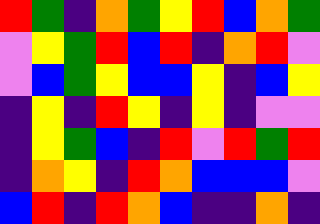[["red", "green", "indigo", "orange", "green", "yellow", "red", "blue", "orange", "green"], ["violet", "yellow", "green", "red", "blue", "red", "indigo", "orange", "red", "violet"], ["violet", "blue", "green", "yellow", "blue", "blue", "yellow", "indigo", "blue", "yellow"], ["indigo", "yellow", "indigo", "red", "yellow", "indigo", "yellow", "indigo", "violet", "violet"], ["indigo", "yellow", "green", "blue", "indigo", "red", "violet", "red", "green", "red"], ["indigo", "orange", "yellow", "indigo", "red", "orange", "blue", "blue", "blue", "violet"], ["blue", "red", "indigo", "red", "orange", "blue", "indigo", "indigo", "orange", "indigo"]]